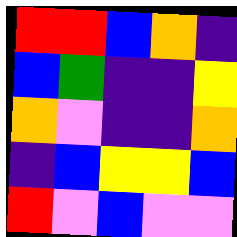[["red", "red", "blue", "orange", "indigo"], ["blue", "green", "indigo", "indigo", "yellow"], ["orange", "violet", "indigo", "indigo", "orange"], ["indigo", "blue", "yellow", "yellow", "blue"], ["red", "violet", "blue", "violet", "violet"]]